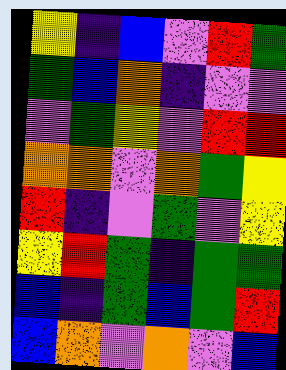[["yellow", "indigo", "blue", "violet", "red", "green"], ["green", "blue", "orange", "indigo", "violet", "violet"], ["violet", "green", "yellow", "violet", "red", "red"], ["orange", "orange", "violet", "orange", "green", "yellow"], ["red", "indigo", "violet", "green", "violet", "yellow"], ["yellow", "red", "green", "indigo", "green", "green"], ["blue", "indigo", "green", "blue", "green", "red"], ["blue", "orange", "violet", "orange", "violet", "blue"]]